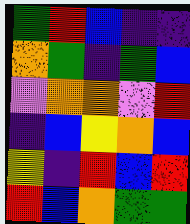[["green", "red", "blue", "indigo", "indigo"], ["orange", "green", "indigo", "green", "blue"], ["violet", "orange", "orange", "violet", "red"], ["indigo", "blue", "yellow", "orange", "blue"], ["yellow", "indigo", "red", "blue", "red"], ["red", "blue", "orange", "green", "green"]]